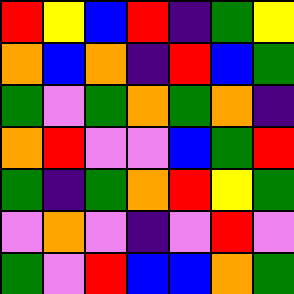[["red", "yellow", "blue", "red", "indigo", "green", "yellow"], ["orange", "blue", "orange", "indigo", "red", "blue", "green"], ["green", "violet", "green", "orange", "green", "orange", "indigo"], ["orange", "red", "violet", "violet", "blue", "green", "red"], ["green", "indigo", "green", "orange", "red", "yellow", "green"], ["violet", "orange", "violet", "indigo", "violet", "red", "violet"], ["green", "violet", "red", "blue", "blue", "orange", "green"]]